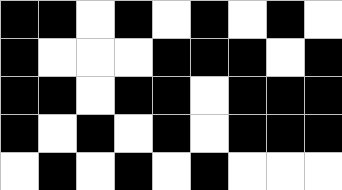[["black", "black", "white", "black", "white", "black", "white", "black", "white"], ["black", "white", "white", "white", "black", "black", "black", "white", "black"], ["black", "black", "white", "black", "black", "white", "black", "black", "black"], ["black", "white", "black", "white", "black", "white", "black", "black", "black"], ["white", "black", "white", "black", "white", "black", "white", "white", "white"]]